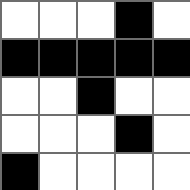[["white", "white", "white", "black", "white"], ["black", "black", "black", "black", "black"], ["white", "white", "black", "white", "white"], ["white", "white", "white", "black", "white"], ["black", "white", "white", "white", "white"]]